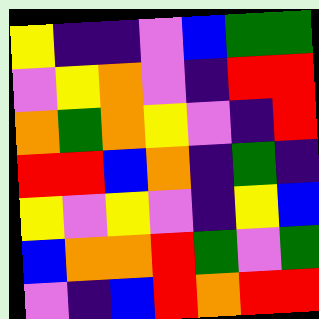[["yellow", "indigo", "indigo", "violet", "blue", "green", "green"], ["violet", "yellow", "orange", "violet", "indigo", "red", "red"], ["orange", "green", "orange", "yellow", "violet", "indigo", "red"], ["red", "red", "blue", "orange", "indigo", "green", "indigo"], ["yellow", "violet", "yellow", "violet", "indigo", "yellow", "blue"], ["blue", "orange", "orange", "red", "green", "violet", "green"], ["violet", "indigo", "blue", "red", "orange", "red", "red"]]